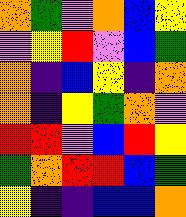[["orange", "green", "violet", "orange", "blue", "yellow"], ["violet", "yellow", "red", "violet", "blue", "green"], ["orange", "indigo", "blue", "yellow", "indigo", "orange"], ["orange", "indigo", "yellow", "green", "orange", "violet"], ["red", "red", "violet", "blue", "red", "yellow"], ["green", "orange", "red", "red", "blue", "green"], ["yellow", "indigo", "indigo", "blue", "blue", "orange"]]